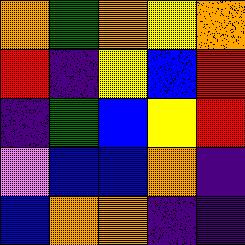[["orange", "green", "orange", "yellow", "orange"], ["red", "indigo", "yellow", "blue", "red"], ["indigo", "green", "blue", "yellow", "red"], ["violet", "blue", "blue", "orange", "indigo"], ["blue", "orange", "orange", "indigo", "indigo"]]